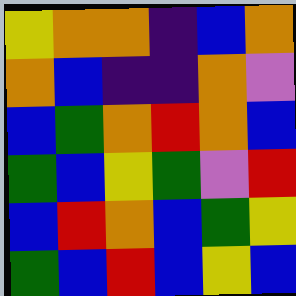[["yellow", "orange", "orange", "indigo", "blue", "orange"], ["orange", "blue", "indigo", "indigo", "orange", "violet"], ["blue", "green", "orange", "red", "orange", "blue"], ["green", "blue", "yellow", "green", "violet", "red"], ["blue", "red", "orange", "blue", "green", "yellow"], ["green", "blue", "red", "blue", "yellow", "blue"]]